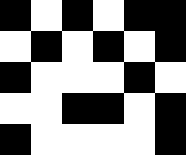[["black", "white", "black", "white", "black", "black"], ["white", "black", "white", "black", "white", "black"], ["black", "white", "white", "white", "black", "white"], ["white", "white", "black", "black", "white", "black"], ["black", "white", "white", "white", "white", "black"]]